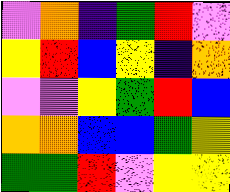[["violet", "orange", "indigo", "green", "red", "violet"], ["yellow", "red", "blue", "yellow", "indigo", "orange"], ["violet", "violet", "yellow", "green", "red", "blue"], ["orange", "orange", "blue", "blue", "green", "yellow"], ["green", "green", "red", "violet", "yellow", "yellow"]]